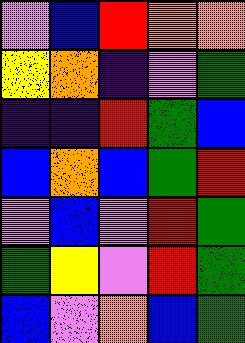[["violet", "blue", "red", "orange", "orange"], ["yellow", "orange", "indigo", "violet", "green"], ["indigo", "indigo", "red", "green", "blue"], ["blue", "orange", "blue", "green", "red"], ["violet", "blue", "violet", "red", "green"], ["green", "yellow", "violet", "red", "green"], ["blue", "violet", "orange", "blue", "green"]]